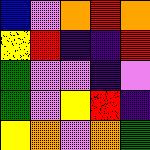[["blue", "violet", "orange", "red", "orange"], ["yellow", "red", "indigo", "indigo", "red"], ["green", "violet", "violet", "indigo", "violet"], ["green", "violet", "yellow", "red", "indigo"], ["yellow", "orange", "violet", "orange", "green"]]